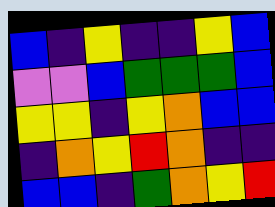[["blue", "indigo", "yellow", "indigo", "indigo", "yellow", "blue"], ["violet", "violet", "blue", "green", "green", "green", "blue"], ["yellow", "yellow", "indigo", "yellow", "orange", "blue", "blue"], ["indigo", "orange", "yellow", "red", "orange", "indigo", "indigo"], ["blue", "blue", "indigo", "green", "orange", "yellow", "red"]]